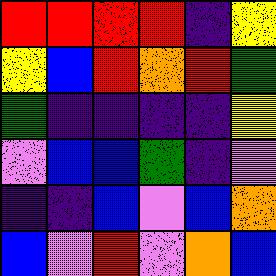[["red", "red", "red", "red", "indigo", "yellow"], ["yellow", "blue", "red", "orange", "red", "green"], ["green", "indigo", "indigo", "indigo", "indigo", "yellow"], ["violet", "blue", "blue", "green", "indigo", "violet"], ["indigo", "indigo", "blue", "violet", "blue", "orange"], ["blue", "violet", "red", "violet", "orange", "blue"]]